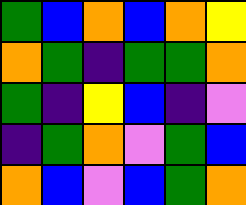[["green", "blue", "orange", "blue", "orange", "yellow"], ["orange", "green", "indigo", "green", "green", "orange"], ["green", "indigo", "yellow", "blue", "indigo", "violet"], ["indigo", "green", "orange", "violet", "green", "blue"], ["orange", "blue", "violet", "blue", "green", "orange"]]